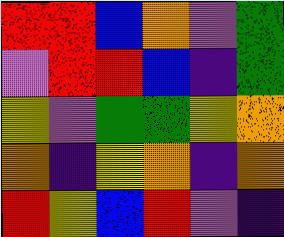[["red", "red", "blue", "orange", "violet", "green"], ["violet", "red", "red", "blue", "indigo", "green"], ["yellow", "violet", "green", "green", "yellow", "orange"], ["orange", "indigo", "yellow", "orange", "indigo", "orange"], ["red", "yellow", "blue", "red", "violet", "indigo"]]